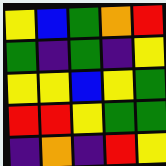[["yellow", "blue", "green", "orange", "red"], ["green", "indigo", "green", "indigo", "yellow"], ["yellow", "yellow", "blue", "yellow", "green"], ["red", "red", "yellow", "green", "green"], ["indigo", "orange", "indigo", "red", "yellow"]]